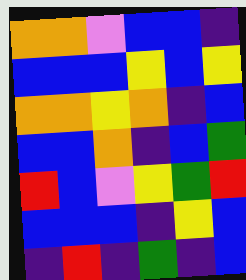[["orange", "orange", "violet", "blue", "blue", "indigo"], ["blue", "blue", "blue", "yellow", "blue", "yellow"], ["orange", "orange", "yellow", "orange", "indigo", "blue"], ["blue", "blue", "orange", "indigo", "blue", "green"], ["red", "blue", "violet", "yellow", "green", "red"], ["blue", "blue", "blue", "indigo", "yellow", "blue"], ["indigo", "red", "indigo", "green", "indigo", "blue"]]